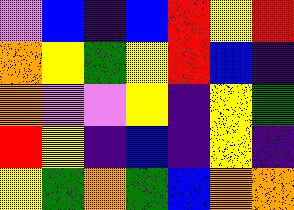[["violet", "blue", "indigo", "blue", "red", "yellow", "red"], ["orange", "yellow", "green", "yellow", "red", "blue", "indigo"], ["orange", "violet", "violet", "yellow", "indigo", "yellow", "green"], ["red", "yellow", "indigo", "blue", "indigo", "yellow", "indigo"], ["yellow", "green", "orange", "green", "blue", "orange", "orange"]]